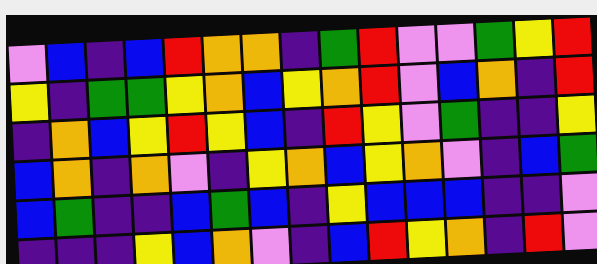[["violet", "blue", "indigo", "blue", "red", "orange", "orange", "indigo", "green", "red", "violet", "violet", "green", "yellow", "red"], ["yellow", "indigo", "green", "green", "yellow", "orange", "blue", "yellow", "orange", "red", "violet", "blue", "orange", "indigo", "red"], ["indigo", "orange", "blue", "yellow", "red", "yellow", "blue", "indigo", "red", "yellow", "violet", "green", "indigo", "indigo", "yellow"], ["blue", "orange", "indigo", "orange", "violet", "indigo", "yellow", "orange", "blue", "yellow", "orange", "violet", "indigo", "blue", "green"], ["blue", "green", "indigo", "indigo", "blue", "green", "blue", "indigo", "yellow", "blue", "blue", "blue", "indigo", "indigo", "violet"], ["indigo", "indigo", "indigo", "yellow", "blue", "orange", "violet", "indigo", "blue", "red", "yellow", "orange", "indigo", "red", "violet"]]